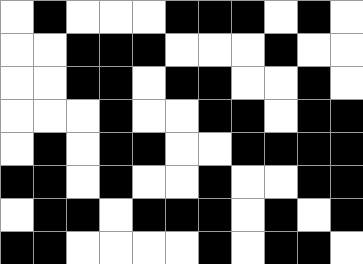[["white", "black", "white", "white", "white", "black", "black", "black", "white", "black", "white"], ["white", "white", "black", "black", "black", "white", "white", "white", "black", "white", "white"], ["white", "white", "black", "black", "white", "black", "black", "white", "white", "black", "white"], ["white", "white", "white", "black", "white", "white", "black", "black", "white", "black", "black"], ["white", "black", "white", "black", "black", "white", "white", "black", "black", "black", "black"], ["black", "black", "white", "black", "white", "white", "black", "white", "white", "black", "black"], ["white", "black", "black", "white", "black", "black", "black", "white", "black", "white", "black"], ["black", "black", "white", "white", "white", "white", "black", "white", "black", "black", "white"]]